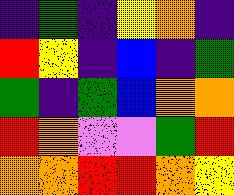[["indigo", "green", "indigo", "yellow", "orange", "indigo"], ["red", "yellow", "indigo", "blue", "indigo", "green"], ["green", "indigo", "green", "blue", "orange", "orange"], ["red", "orange", "violet", "violet", "green", "red"], ["orange", "orange", "red", "red", "orange", "yellow"]]